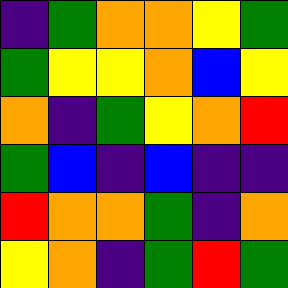[["indigo", "green", "orange", "orange", "yellow", "green"], ["green", "yellow", "yellow", "orange", "blue", "yellow"], ["orange", "indigo", "green", "yellow", "orange", "red"], ["green", "blue", "indigo", "blue", "indigo", "indigo"], ["red", "orange", "orange", "green", "indigo", "orange"], ["yellow", "orange", "indigo", "green", "red", "green"]]